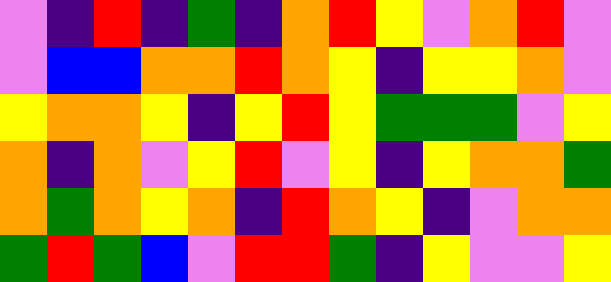[["violet", "indigo", "red", "indigo", "green", "indigo", "orange", "red", "yellow", "violet", "orange", "red", "violet"], ["violet", "blue", "blue", "orange", "orange", "red", "orange", "yellow", "indigo", "yellow", "yellow", "orange", "violet"], ["yellow", "orange", "orange", "yellow", "indigo", "yellow", "red", "yellow", "green", "green", "green", "violet", "yellow"], ["orange", "indigo", "orange", "violet", "yellow", "red", "violet", "yellow", "indigo", "yellow", "orange", "orange", "green"], ["orange", "green", "orange", "yellow", "orange", "indigo", "red", "orange", "yellow", "indigo", "violet", "orange", "orange"], ["green", "red", "green", "blue", "violet", "red", "red", "green", "indigo", "yellow", "violet", "violet", "yellow"]]